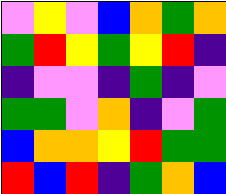[["violet", "yellow", "violet", "blue", "orange", "green", "orange"], ["green", "red", "yellow", "green", "yellow", "red", "indigo"], ["indigo", "violet", "violet", "indigo", "green", "indigo", "violet"], ["green", "green", "violet", "orange", "indigo", "violet", "green"], ["blue", "orange", "orange", "yellow", "red", "green", "green"], ["red", "blue", "red", "indigo", "green", "orange", "blue"]]